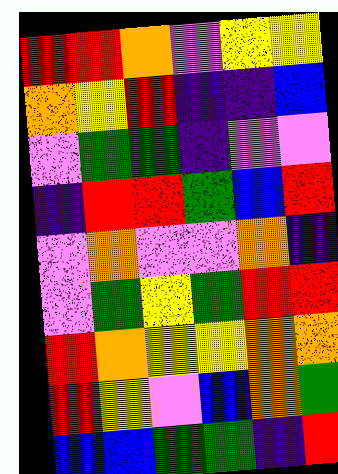[["red", "red", "orange", "violet", "yellow", "yellow"], ["orange", "yellow", "red", "indigo", "indigo", "blue"], ["violet", "green", "green", "indigo", "violet", "violet"], ["indigo", "red", "red", "green", "blue", "red"], ["violet", "orange", "violet", "violet", "orange", "indigo"], ["violet", "green", "yellow", "green", "red", "red"], ["red", "orange", "yellow", "yellow", "orange", "orange"], ["red", "yellow", "violet", "blue", "orange", "green"], ["blue", "blue", "green", "green", "indigo", "red"]]